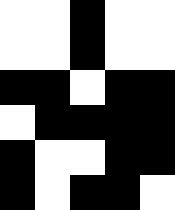[["white", "white", "black", "white", "white"], ["white", "white", "black", "white", "white"], ["black", "black", "white", "black", "black"], ["white", "black", "black", "black", "black"], ["black", "white", "white", "black", "black"], ["black", "white", "black", "black", "white"]]